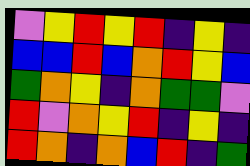[["violet", "yellow", "red", "yellow", "red", "indigo", "yellow", "indigo"], ["blue", "blue", "red", "blue", "orange", "red", "yellow", "blue"], ["green", "orange", "yellow", "indigo", "orange", "green", "green", "violet"], ["red", "violet", "orange", "yellow", "red", "indigo", "yellow", "indigo"], ["red", "orange", "indigo", "orange", "blue", "red", "indigo", "green"]]